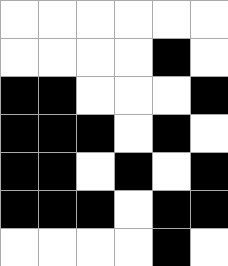[["white", "white", "white", "white", "white", "white"], ["white", "white", "white", "white", "black", "white"], ["black", "black", "white", "white", "white", "black"], ["black", "black", "black", "white", "black", "white"], ["black", "black", "white", "black", "white", "black"], ["black", "black", "black", "white", "black", "black"], ["white", "white", "white", "white", "black", "white"]]